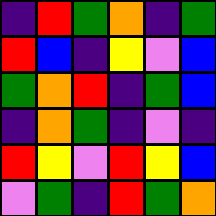[["indigo", "red", "green", "orange", "indigo", "green"], ["red", "blue", "indigo", "yellow", "violet", "blue"], ["green", "orange", "red", "indigo", "green", "blue"], ["indigo", "orange", "green", "indigo", "violet", "indigo"], ["red", "yellow", "violet", "red", "yellow", "blue"], ["violet", "green", "indigo", "red", "green", "orange"]]